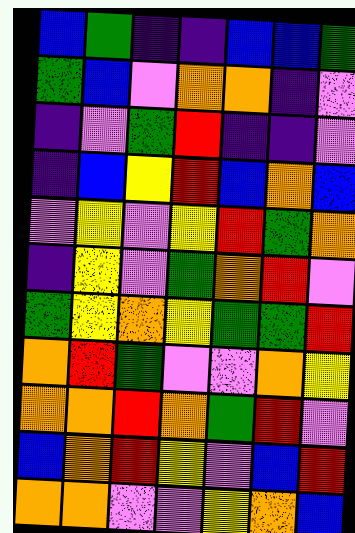[["blue", "green", "indigo", "indigo", "blue", "blue", "green"], ["green", "blue", "violet", "orange", "orange", "indigo", "violet"], ["indigo", "violet", "green", "red", "indigo", "indigo", "violet"], ["indigo", "blue", "yellow", "red", "blue", "orange", "blue"], ["violet", "yellow", "violet", "yellow", "red", "green", "orange"], ["indigo", "yellow", "violet", "green", "orange", "red", "violet"], ["green", "yellow", "orange", "yellow", "green", "green", "red"], ["orange", "red", "green", "violet", "violet", "orange", "yellow"], ["orange", "orange", "red", "orange", "green", "red", "violet"], ["blue", "orange", "red", "yellow", "violet", "blue", "red"], ["orange", "orange", "violet", "violet", "yellow", "orange", "blue"]]